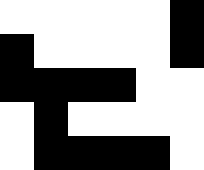[["white", "white", "white", "white", "white", "black"], ["black", "white", "white", "white", "white", "black"], ["black", "black", "black", "black", "white", "white"], ["white", "black", "white", "white", "white", "white"], ["white", "black", "black", "black", "black", "white"]]